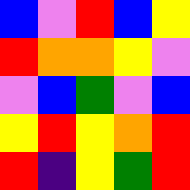[["blue", "violet", "red", "blue", "yellow"], ["red", "orange", "orange", "yellow", "violet"], ["violet", "blue", "green", "violet", "blue"], ["yellow", "red", "yellow", "orange", "red"], ["red", "indigo", "yellow", "green", "red"]]